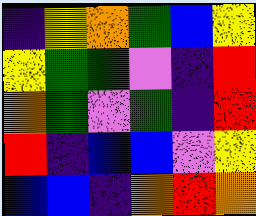[["indigo", "yellow", "orange", "green", "blue", "yellow"], ["yellow", "green", "green", "violet", "indigo", "red"], ["orange", "green", "violet", "green", "indigo", "red"], ["red", "indigo", "blue", "blue", "violet", "yellow"], ["blue", "blue", "indigo", "orange", "red", "orange"]]